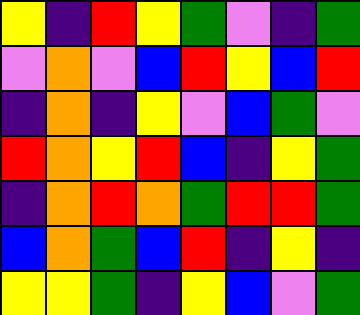[["yellow", "indigo", "red", "yellow", "green", "violet", "indigo", "green"], ["violet", "orange", "violet", "blue", "red", "yellow", "blue", "red"], ["indigo", "orange", "indigo", "yellow", "violet", "blue", "green", "violet"], ["red", "orange", "yellow", "red", "blue", "indigo", "yellow", "green"], ["indigo", "orange", "red", "orange", "green", "red", "red", "green"], ["blue", "orange", "green", "blue", "red", "indigo", "yellow", "indigo"], ["yellow", "yellow", "green", "indigo", "yellow", "blue", "violet", "green"]]